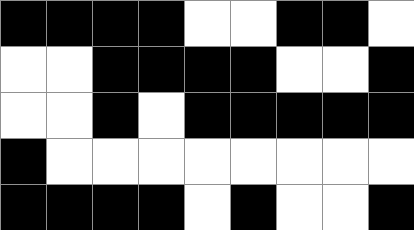[["black", "black", "black", "black", "white", "white", "black", "black", "white"], ["white", "white", "black", "black", "black", "black", "white", "white", "black"], ["white", "white", "black", "white", "black", "black", "black", "black", "black"], ["black", "white", "white", "white", "white", "white", "white", "white", "white"], ["black", "black", "black", "black", "white", "black", "white", "white", "black"]]